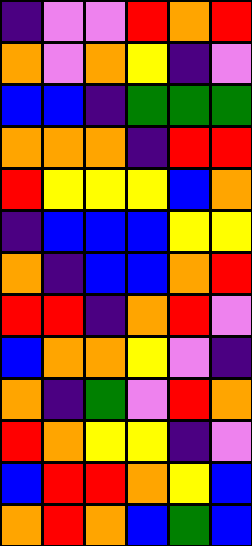[["indigo", "violet", "violet", "red", "orange", "red"], ["orange", "violet", "orange", "yellow", "indigo", "violet"], ["blue", "blue", "indigo", "green", "green", "green"], ["orange", "orange", "orange", "indigo", "red", "red"], ["red", "yellow", "yellow", "yellow", "blue", "orange"], ["indigo", "blue", "blue", "blue", "yellow", "yellow"], ["orange", "indigo", "blue", "blue", "orange", "red"], ["red", "red", "indigo", "orange", "red", "violet"], ["blue", "orange", "orange", "yellow", "violet", "indigo"], ["orange", "indigo", "green", "violet", "red", "orange"], ["red", "orange", "yellow", "yellow", "indigo", "violet"], ["blue", "red", "red", "orange", "yellow", "blue"], ["orange", "red", "orange", "blue", "green", "blue"]]